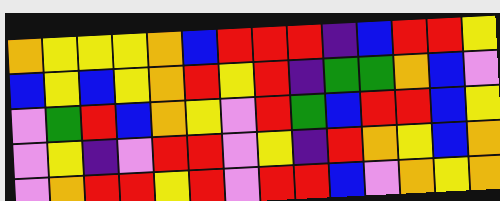[["orange", "yellow", "yellow", "yellow", "orange", "blue", "red", "red", "red", "indigo", "blue", "red", "red", "yellow"], ["blue", "yellow", "blue", "yellow", "orange", "red", "yellow", "red", "indigo", "green", "green", "orange", "blue", "violet"], ["violet", "green", "red", "blue", "orange", "yellow", "violet", "red", "green", "blue", "red", "red", "blue", "yellow"], ["violet", "yellow", "indigo", "violet", "red", "red", "violet", "yellow", "indigo", "red", "orange", "yellow", "blue", "orange"], ["violet", "orange", "red", "red", "yellow", "red", "violet", "red", "red", "blue", "violet", "orange", "yellow", "orange"]]